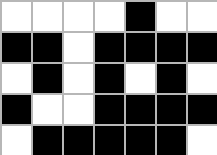[["white", "white", "white", "white", "black", "white", "white"], ["black", "black", "white", "black", "black", "black", "black"], ["white", "black", "white", "black", "white", "black", "white"], ["black", "white", "white", "black", "black", "black", "black"], ["white", "black", "black", "black", "black", "black", "white"]]